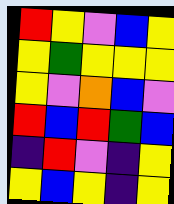[["red", "yellow", "violet", "blue", "yellow"], ["yellow", "green", "yellow", "yellow", "yellow"], ["yellow", "violet", "orange", "blue", "violet"], ["red", "blue", "red", "green", "blue"], ["indigo", "red", "violet", "indigo", "yellow"], ["yellow", "blue", "yellow", "indigo", "yellow"]]